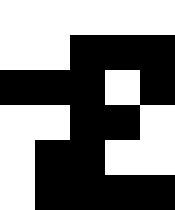[["white", "white", "white", "white", "white"], ["white", "white", "black", "black", "black"], ["black", "black", "black", "white", "black"], ["white", "white", "black", "black", "white"], ["white", "black", "black", "white", "white"], ["white", "black", "black", "black", "black"]]